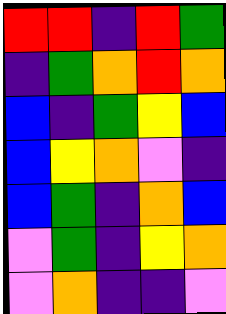[["red", "red", "indigo", "red", "green"], ["indigo", "green", "orange", "red", "orange"], ["blue", "indigo", "green", "yellow", "blue"], ["blue", "yellow", "orange", "violet", "indigo"], ["blue", "green", "indigo", "orange", "blue"], ["violet", "green", "indigo", "yellow", "orange"], ["violet", "orange", "indigo", "indigo", "violet"]]